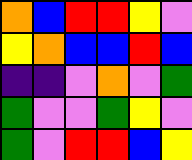[["orange", "blue", "red", "red", "yellow", "violet"], ["yellow", "orange", "blue", "blue", "red", "blue"], ["indigo", "indigo", "violet", "orange", "violet", "green"], ["green", "violet", "violet", "green", "yellow", "violet"], ["green", "violet", "red", "red", "blue", "yellow"]]